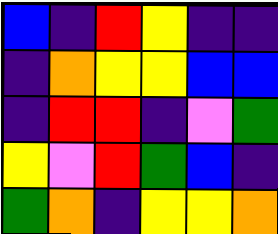[["blue", "indigo", "red", "yellow", "indigo", "indigo"], ["indigo", "orange", "yellow", "yellow", "blue", "blue"], ["indigo", "red", "red", "indigo", "violet", "green"], ["yellow", "violet", "red", "green", "blue", "indigo"], ["green", "orange", "indigo", "yellow", "yellow", "orange"]]